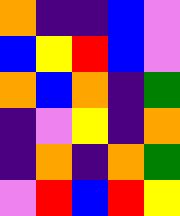[["orange", "indigo", "indigo", "blue", "violet"], ["blue", "yellow", "red", "blue", "violet"], ["orange", "blue", "orange", "indigo", "green"], ["indigo", "violet", "yellow", "indigo", "orange"], ["indigo", "orange", "indigo", "orange", "green"], ["violet", "red", "blue", "red", "yellow"]]